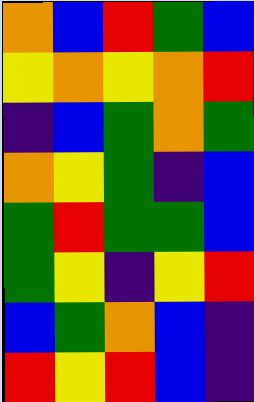[["orange", "blue", "red", "green", "blue"], ["yellow", "orange", "yellow", "orange", "red"], ["indigo", "blue", "green", "orange", "green"], ["orange", "yellow", "green", "indigo", "blue"], ["green", "red", "green", "green", "blue"], ["green", "yellow", "indigo", "yellow", "red"], ["blue", "green", "orange", "blue", "indigo"], ["red", "yellow", "red", "blue", "indigo"]]